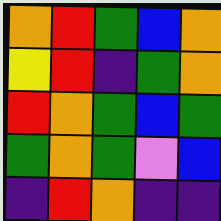[["orange", "red", "green", "blue", "orange"], ["yellow", "red", "indigo", "green", "orange"], ["red", "orange", "green", "blue", "green"], ["green", "orange", "green", "violet", "blue"], ["indigo", "red", "orange", "indigo", "indigo"]]